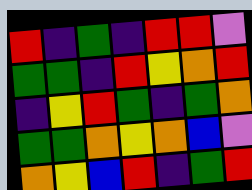[["red", "indigo", "green", "indigo", "red", "red", "violet"], ["green", "green", "indigo", "red", "yellow", "orange", "red"], ["indigo", "yellow", "red", "green", "indigo", "green", "orange"], ["green", "green", "orange", "yellow", "orange", "blue", "violet"], ["orange", "yellow", "blue", "red", "indigo", "green", "red"]]